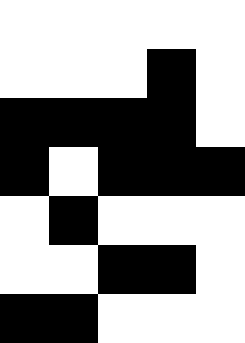[["white", "white", "white", "white", "white"], ["white", "white", "white", "black", "white"], ["black", "black", "black", "black", "white"], ["black", "white", "black", "black", "black"], ["white", "black", "white", "white", "white"], ["white", "white", "black", "black", "white"], ["black", "black", "white", "white", "white"]]